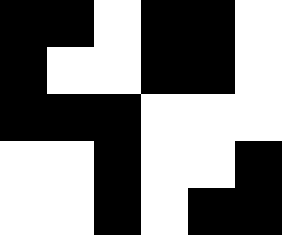[["black", "black", "white", "black", "black", "white"], ["black", "white", "white", "black", "black", "white"], ["black", "black", "black", "white", "white", "white"], ["white", "white", "black", "white", "white", "black"], ["white", "white", "black", "white", "black", "black"]]